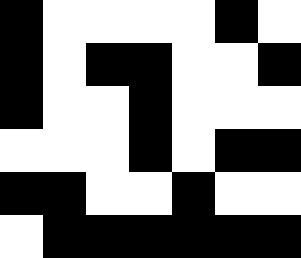[["black", "white", "white", "white", "white", "black", "white"], ["black", "white", "black", "black", "white", "white", "black"], ["black", "white", "white", "black", "white", "white", "white"], ["white", "white", "white", "black", "white", "black", "black"], ["black", "black", "white", "white", "black", "white", "white"], ["white", "black", "black", "black", "black", "black", "black"]]